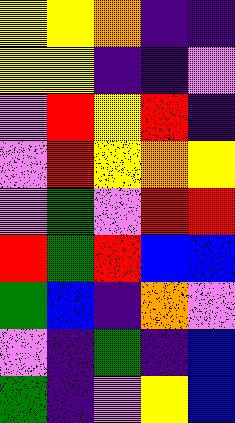[["yellow", "yellow", "orange", "indigo", "indigo"], ["yellow", "yellow", "indigo", "indigo", "violet"], ["violet", "red", "yellow", "red", "indigo"], ["violet", "red", "yellow", "orange", "yellow"], ["violet", "green", "violet", "red", "red"], ["red", "green", "red", "blue", "blue"], ["green", "blue", "indigo", "orange", "violet"], ["violet", "indigo", "green", "indigo", "blue"], ["green", "indigo", "violet", "yellow", "blue"]]